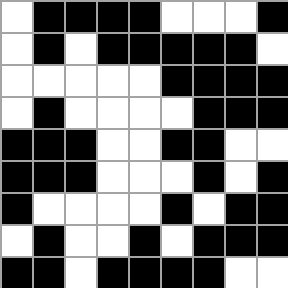[["white", "black", "black", "black", "black", "white", "white", "white", "black"], ["white", "black", "white", "black", "black", "black", "black", "black", "white"], ["white", "white", "white", "white", "white", "black", "black", "black", "black"], ["white", "black", "white", "white", "white", "white", "black", "black", "black"], ["black", "black", "black", "white", "white", "black", "black", "white", "white"], ["black", "black", "black", "white", "white", "white", "black", "white", "black"], ["black", "white", "white", "white", "white", "black", "white", "black", "black"], ["white", "black", "white", "white", "black", "white", "black", "black", "black"], ["black", "black", "white", "black", "black", "black", "black", "white", "white"]]